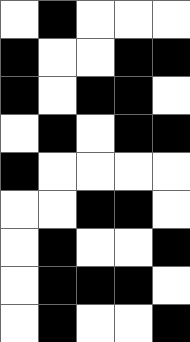[["white", "black", "white", "white", "white"], ["black", "white", "white", "black", "black"], ["black", "white", "black", "black", "white"], ["white", "black", "white", "black", "black"], ["black", "white", "white", "white", "white"], ["white", "white", "black", "black", "white"], ["white", "black", "white", "white", "black"], ["white", "black", "black", "black", "white"], ["white", "black", "white", "white", "black"]]